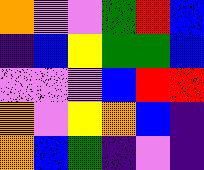[["orange", "violet", "violet", "green", "red", "blue"], ["indigo", "blue", "yellow", "green", "green", "blue"], ["violet", "violet", "violet", "blue", "red", "red"], ["orange", "violet", "yellow", "orange", "blue", "indigo"], ["orange", "blue", "green", "indigo", "violet", "indigo"]]